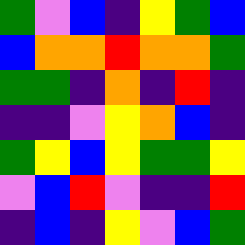[["green", "violet", "blue", "indigo", "yellow", "green", "blue"], ["blue", "orange", "orange", "red", "orange", "orange", "green"], ["green", "green", "indigo", "orange", "indigo", "red", "indigo"], ["indigo", "indigo", "violet", "yellow", "orange", "blue", "indigo"], ["green", "yellow", "blue", "yellow", "green", "green", "yellow"], ["violet", "blue", "red", "violet", "indigo", "indigo", "red"], ["indigo", "blue", "indigo", "yellow", "violet", "blue", "green"]]